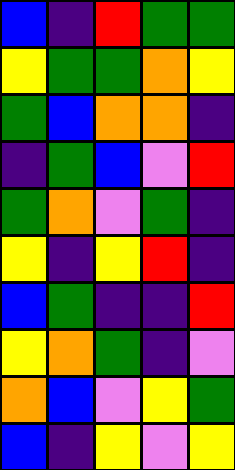[["blue", "indigo", "red", "green", "green"], ["yellow", "green", "green", "orange", "yellow"], ["green", "blue", "orange", "orange", "indigo"], ["indigo", "green", "blue", "violet", "red"], ["green", "orange", "violet", "green", "indigo"], ["yellow", "indigo", "yellow", "red", "indigo"], ["blue", "green", "indigo", "indigo", "red"], ["yellow", "orange", "green", "indigo", "violet"], ["orange", "blue", "violet", "yellow", "green"], ["blue", "indigo", "yellow", "violet", "yellow"]]